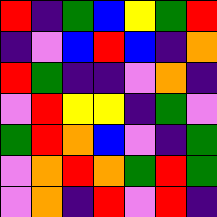[["red", "indigo", "green", "blue", "yellow", "green", "red"], ["indigo", "violet", "blue", "red", "blue", "indigo", "orange"], ["red", "green", "indigo", "indigo", "violet", "orange", "indigo"], ["violet", "red", "yellow", "yellow", "indigo", "green", "violet"], ["green", "red", "orange", "blue", "violet", "indigo", "green"], ["violet", "orange", "red", "orange", "green", "red", "green"], ["violet", "orange", "indigo", "red", "violet", "red", "indigo"]]